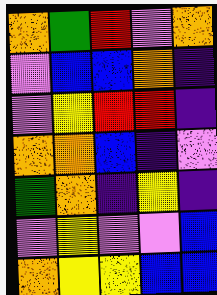[["orange", "green", "red", "violet", "orange"], ["violet", "blue", "blue", "orange", "indigo"], ["violet", "yellow", "red", "red", "indigo"], ["orange", "orange", "blue", "indigo", "violet"], ["green", "orange", "indigo", "yellow", "indigo"], ["violet", "yellow", "violet", "violet", "blue"], ["orange", "yellow", "yellow", "blue", "blue"]]